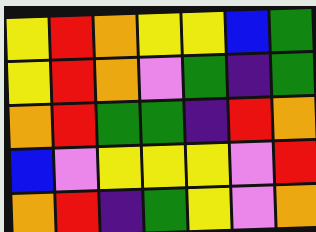[["yellow", "red", "orange", "yellow", "yellow", "blue", "green"], ["yellow", "red", "orange", "violet", "green", "indigo", "green"], ["orange", "red", "green", "green", "indigo", "red", "orange"], ["blue", "violet", "yellow", "yellow", "yellow", "violet", "red"], ["orange", "red", "indigo", "green", "yellow", "violet", "orange"]]